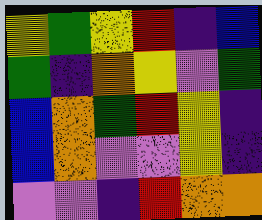[["yellow", "green", "yellow", "red", "indigo", "blue"], ["green", "indigo", "orange", "yellow", "violet", "green"], ["blue", "orange", "green", "red", "yellow", "indigo"], ["blue", "orange", "violet", "violet", "yellow", "indigo"], ["violet", "violet", "indigo", "red", "orange", "orange"]]